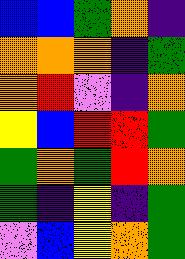[["blue", "blue", "green", "orange", "indigo"], ["orange", "orange", "orange", "indigo", "green"], ["orange", "red", "violet", "indigo", "orange"], ["yellow", "blue", "red", "red", "green"], ["green", "orange", "green", "red", "orange"], ["green", "indigo", "yellow", "indigo", "green"], ["violet", "blue", "yellow", "orange", "green"]]